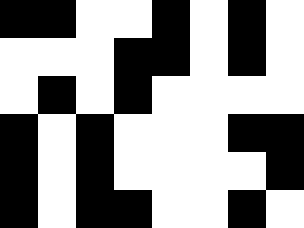[["black", "black", "white", "white", "black", "white", "black", "white"], ["white", "white", "white", "black", "black", "white", "black", "white"], ["white", "black", "white", "black", "white", "white", "white", "white"], ["black", "white", "black", "white", "white", "white", "black", "black"], ["black", "white", "black", "white", "white", "white", "white", "black"], ["black", "white", "black", "black", "white", "white", "black", "white"]]